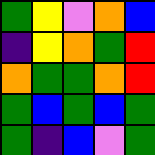[["green", "yellow", "violet", "orange", "blue"], ["indigo", "yellow", "orange", "green", "red"], ["orange", "green", "green", "orange", "red"], ["green", "blue", "green", "blue", "green"], ["green", "indigo", "blue", "violet", "green"]]